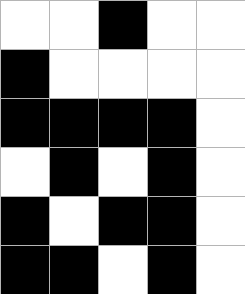[["white", "white", "black", "white", "white"], ["black", "white", "white", "white", "white"], ["black", "black", "black", "black", "white"], ["white", "black", "white", "black", "white"], ["black", "white", "black", "black", "white"], ["black", "black", "white", "black", "white"]]